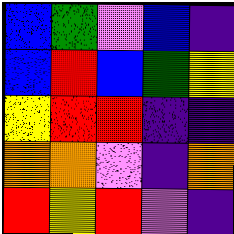[["blue", "green", "violet", "blue", "indigo"], ["blue", "red", "blue", "green", "yellow"], ["yellow", "red", "red", "indigo", "indigo"], ["orange", "orange", "violet", "indigo", "orange"], ["red", "yellow", "red", "violet", "indigo"]]